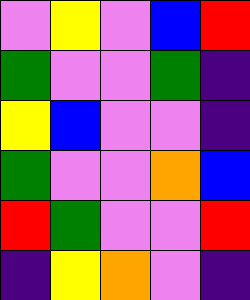[["violet", "yellow", "violet", "blue", "red"], ["green", "violet", "violet", "green", "indigo"], ["yellow", "blue", "violet", "violet", "indigo"], ["green", "violet", "violet", "orange", "blue"], ["red", "green", "violet", "violet", "red"], ["indigo", "yellow", "orange", "violet", "indigo"]]